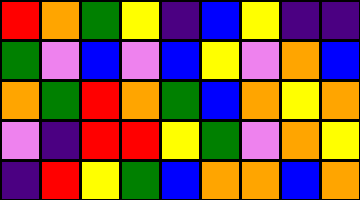[["red", "orange", "green", "yellow", "indigo", "blue", "yellow", "indigo", "indigo"], ["green", "violet", "blue", "violet", "blue", "yellow", "violet", "orange", "blue"], ["orange", "green", "red", "orange", "green", "blue", "orange", "yellow", "orange"], ["violet", "indigo", "red", "red", "yellow", "green", "violet", "orange", "yellow"], ["indigo", "red", "yellow", "green", "blue", "orange", "orange", "blue", "orange"]]